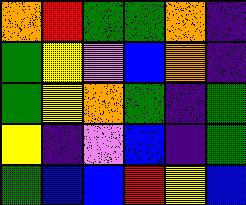[["orange", "red", "green", "green", "orange", "indigo"], ["green", "yellow", "violet", "blue", "orange", "indigo"], ["green", "yellow", "orange", "green", "indigo", "green"], ["yellow", "indigo", "violet", "blue", "indigo", "green"], ["green", "blue", "blue", "red", "yellow", "blue"]]